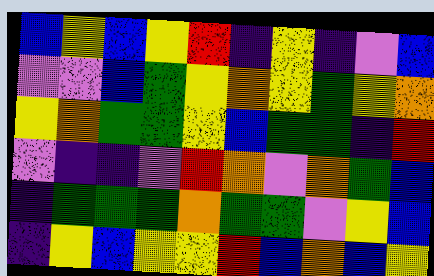[["blue", "yellow", "blue", "yellow", "red", "indigo", "yellow", "indigo", "violet", "blue"], ["violet", "violet", "blue", "green", "yellow", "orange", "yellow", "green", "yellow", "orange"], ["yellow", "orange", "green", "green", "yellow", "blue", "green", "green", "indigo", "red"], ["violet", "indigo", "indigo", "violet", "red", "orange", "violet", "orange", "green", "blue"], ["indigo", "green", "green", "green", "orange", "green", "green", "violet", "yellow", "blue"], ["indigo", "yellow", "blue", "yellow", "yellow", "red", "blue", "orange", "blue", "yellow"]]